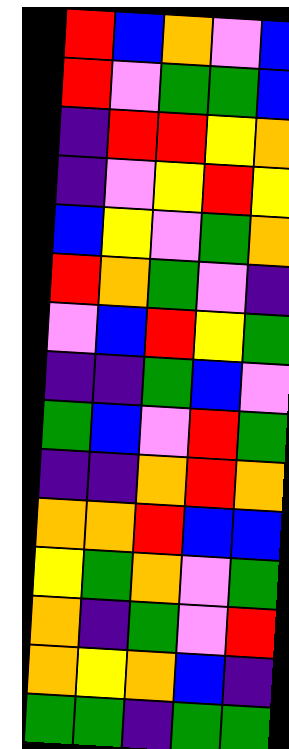[["red", "blue", "orange", "violet", "blue"], ["red", "violet", "green", "green", "blue"], ["indigo", "red", "red", "yellow", "orange"], ["indigo", "violet", "yellow", "red", "yellow"], ["blue", "yellow", "violet", "green", "orange"], ["red", "orange", "green", "violet", "indigo"], ["violet", "blue", "red", "yellow", "green"], ["indigo", "indigo", "green", "blue", "violet"], ["green", "blue", "violet", "red", "green"], ["indigo", "indigo", "orange", "red", "orange"], ["orange", "orange", "red", "blue", "blue"], ["yellow", "green", "orange", "violet", "green"], ["orange", "indigo", "green", "violet", "red"], ["orange", "yellow", "orange", "blue", "indigo"], ["green", "green", "indigo", "green", "green"]]